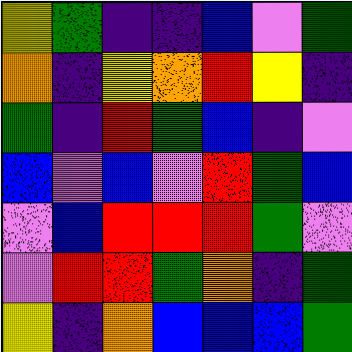[["yellow", "green", "indigo", "indigo", "blue", "violet", "green"], ["orange", "indigo", "yellow", "orange", "red", "yellow", "indigo"], ["green", "indigo", "red", "green", "blue", "indigo", "violet"], ["blue", "violet", "blue", "violet", "red", "green", "blue"], ["violet", "blue", "red", "red", "red", "green", "violet"], ["violet", "red", "red", "green", "orange", "indigo", "green"], ["yellow", "indigo", "orange", "blue", "blue", "blue", "green"]]